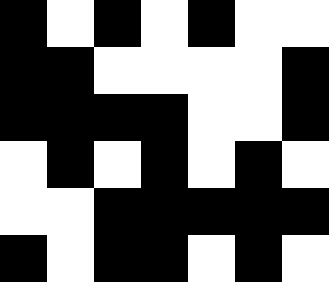[["black", "white", "black", "white", "black", "white", "white"], ["black", "black", "white", "white", "white", "white", "black"], ["black", "black", "black", "black", "white", "white", "black"], ["white", "black", "white", "black", "white", "black", "white"], ["white", "white", "black", "black", "black", "black", "black"], ["black", "white", "black", "black", "white", "black", "white"]]